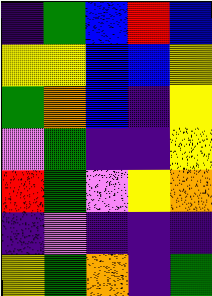[["indigo", "green", "blue", "red", "blue"], ["yellow", "yellow", "blue", "blue", "yellow"], ["green", "orange", "blue", "indigo", "yellow"], ["violet", "green", "indigo", "indigo", "yellow"], ["red", "green", "violet", "yellow", "orange"], ["indigo", "violet", "indigo", "indigo", "indigo"], ["yellow", "green", "orange", "indigo", "green"]]